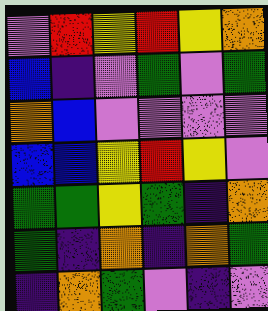[["violet", "red", "yellow", "red", "yellow", "orange"], ["blue", "indigo", "violet", "green", "violet", "green"], ["orange", "blue", "violet", "violet", "violet", "violet"], ["blue", "blue", "yellow", "red", "yellow", "violet"], ["green", "green", "yellow", "green", "indigo", "orange"], ["green", "indigo", "orange", "indigo", "orange", "green"], ["indigo", "orange", "green", "violet", "indigo", "violet"]]